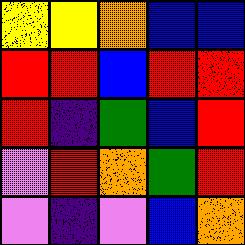[["yellow", "yellow", "orange", "blue", "blue"], ["red", "red", "blue", "red", "red"], ["red", "indigo", "green", "blue", "red"], ["violet", "red", "orange", "green", "red"], ["violet", "indigo", "violet", "blue", "orange"]]